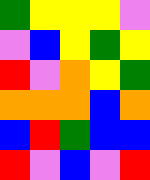[["green", "yellow", "yellow", "yellow", "violet"], ["violet", "blue", "yellow", "green", "yellow"], ["red", "violet", "orange", "yellow", "green"], ["orange", "orange", "orange", "blue", "orange"], ["blue", "red", "green", "blue", "blue"], ["red", "violet", "blue", "violet", "red"]]